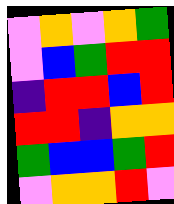[["violet", "orange", "violet", "orange", "green"], ["violet", "blue", "green", "red", "red"], ["indigo", "red", "red", "blue", "red"], ["red", "red", "indigo", "orange", "orange"], ["green", "blue", "blue", "green", "red"], ["violet", "orange", "orange", "red", "violet"]]